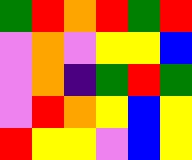[["green", "red", "orange", "red", "green", "red"], ["violet", "orange", "violet", "yellow", "yellow", "blue"], ["violet", "orange", "indigo", "green", "red", "green"], ["violet", "red", "orange", "yellow", "blue", "yellow"], ["red", "yellow", "yellow", "violet", "blue", "yellow"]]